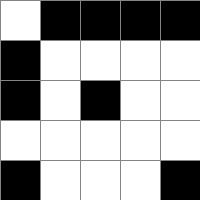[["white", "black", "black", "black", "black"], ["black", "white", "white", "white", "white"], ["black", "white", "black", "white", "white"], ["white", "white", "white", "white", "white"], ["black", "white", "white", "white", "black"]]